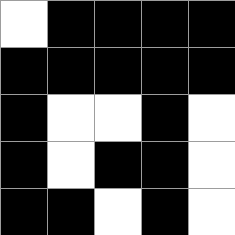[["white", "black", "black", "black", "black"], ["black", "black", "black", "black", "black"], ["black", "white", "white", "black", "white"], ["black", "white", "black", "black", "white"], ["black", "black", "white", "black", "white"]]